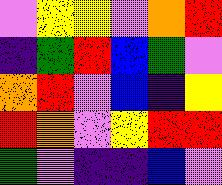[["violet", "yellow", "yellow", "violet", "orange", "red"], ["indigo", "green", "red", "blue", "green", "violet"], ["orange", "red", "violet", "blue", "indigo", "yellow"], ["red", "orange", "violet", "yellow", "red", "red"], ["green", "violet", "indigo", "indigo", "blue", "violet"]]